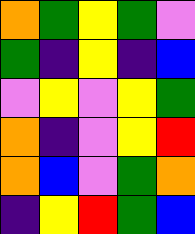[["orange", "green", "yellow", "green", "violet"], ["green", "indigo", "yellow", "indigo", "blue"], ["violet", "yellow", "violet", "yellow", "green"], ["orange", "indigo", "violet", "yellow", "red"], ["orange", "blue", "violet", "green", "orange"], ["indigo", "yellow", "red", "green", "blue"]]